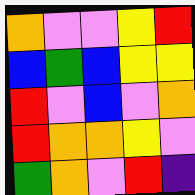[["orange", "violet", "violet", "yellow", "red"], ["blue", "green", "blue", "yellow", "yellow"], ["red", "violet", "blue", "violet", "orange"], ["red", "orange", "orange", "yellow", "violet"], ["green", "orange", "violet", "red", "indigo"]]